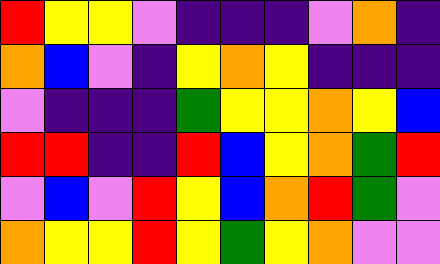[["red", "yellow", "yellow", "violet", "indigo", "indigo", "indigo", "violet", "orange", "indigo"], ["orange", "blue", "violet", "indigo", "yellow", "orange", "yellow", "indigo", "indigo", "indigo"], ["violet", "indigo", "indigo", "indigo", "green", "yellow", "yellow", "orange", "yellow", "blue"], ["red", "red", "indigo", "indigo", "red", "blue", "yellow", "orange", "green", "red"], ["violet", "blue", "violet", "red", "yellow", "blue", "orange", "red", "green", "violet"], ["orange", "yellow", "yellow", "red", "yellow", "green", "yellow", "orange", "violet", "violet"]]